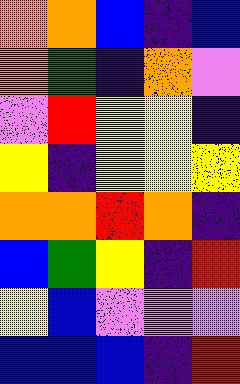[["orange", "orange", "blue", "indigo", "blue"], ["orange", "green", "indigo", "orange", "violet"], ["violet", "red", "yellow", "yellow", "indigo"], ["yellow", "indigo", "yellow", "yellow", "yellow"], ["orange", "orange", "red", "orange", "indigo"], ["blue", "green", "yellow", "indigo", "red"], ["yellow", "blue", "violet", "violet", "violet"], ["blue", "blue", "blue", "indigo", "red"]]